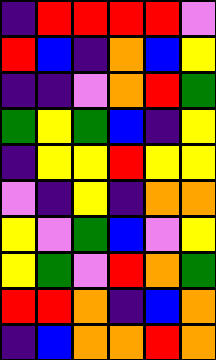[["indigo", "red", "red", "red", "red", "violet"], ["red", "blue", "indigo", "orange", "blue", "yellow"], ["indigo", "indigo", "violet", "orange", "red", "green"], ["green", "yellow", "green", "blue", "indigo", "yellow"], ["indigo", "yellow", "yellow", "red", "yellow", "yellow"], ["violet", "indigo", "yellow", "indigo", "orange", "orange"], ["yellow", "violet", "green", "blue", "violet", "yellow"], ["yellow", "green", "violet", "red", "orange", "green"], ["red", "red", "orange", "indigo", "blue", "orange"], ["indigo", "blue", "orange", "orange", "red", "orange"]]